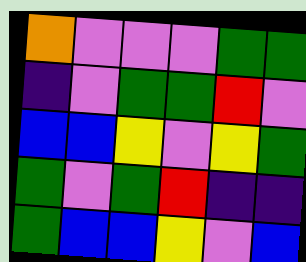[["orange", "violet", "violet", "violet", "green", "green"], ["indigo", "violet", "green", "green", "red", "violet"], ["blue", "blue", "yellow", "violet", "yellow", "green"], ["green", "violet", "green", "red", "indigo", "indigo"], ["green", "blue", "blue", "yellow", "violet", "blue"]]